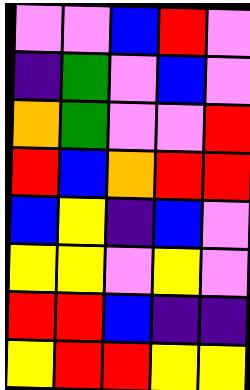[["violet", "violet", "blue", "red", "violet"], ["indigo", "green", "violet", "blue", "violet"], ["orange", "green", "violet", "violet", "red"], ["red", "blue", "orange", "red", "red"], ["blue", "yellow", "indigo", "blue", "violet"], ["yellow", "yellow", "violet", "yellow", "violet"], ["red", "red", "blue", "indigo", "indigo"], ["yellow", "red", "red", "yellow", "yellow"]]